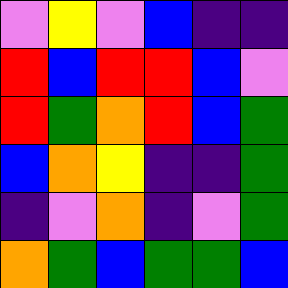[["violet", "yellow", "violet", "blue", "indigo", "indigo"], ["red", "blue", "red", "red", "blue", "violet"], ["red", "green", "orange", "red", "blue", "green"], ["blue", "orange", "yellow", "indigo", "indigo", "green"], ["indigo", "violet", "orange", "indigo", "violet", "green"], ["orange", "green", "blue", "green", "green", "blue"]]